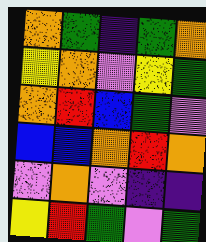[["orange", "green", "indigo", "green", "orange"], ["yellow", "orange", "violet", "yellow", "green"], ["orange", "red", "blue", "green", "violet"], ["blue", "blue", "orange", "red", "orange"], ["violet", "orange", "violet", "indigo", "indigo"], ["yellow", "red", "green", "violet", "green"]]